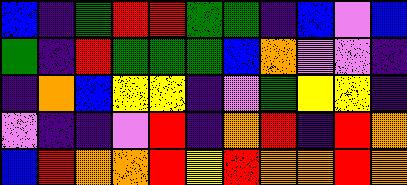[["blue", "indigo", "green", "red", "red", "green", "green", "indigo", "blue", "violet", "blue"], ["green", "indigo", "red", "green", "green", "green", "blue", "orange", "violet", "violet", "indigo"], ["indigo", "orange", "blue", "yellow", "yellow", "indigo", "violet", "green", "yellow", "yellow", "indigo"], ["violet", "indigo", "indigo", "violet", "red", "indigo", "orange", "red", "indigo", "red", "orange"], ["blue", "red", "orange", "orange", "red", "yellow", "red", "orange", "orange", "red", "orange"]]